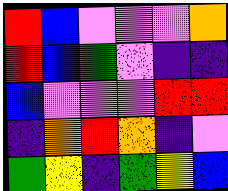[["red", "blue", "violet", "violet", "violet", "orange"], ["red", "blue", "green", "violet", "indigo", "indigo"], ["blue", "violet", "violet", "violet", "red", "red"], ["indigo", "orange", "red", "orange", "indigo", "violet"], ["green", "yellow", "indigo", "green", "yellow", "blue"]]